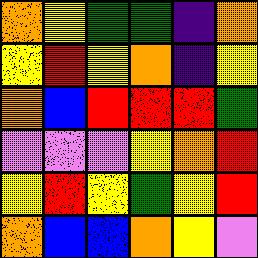[["orange", "yellow", "green", "green", "indigo", "orange"], ["yellow", "red", "yellow", "orange", "indigo", "yellow"], ["orange", "blue", "red", "red", "red", "green"], ["violet", "violet", "violet", "yellow", "orange", "red"], ["yellow", "red", "yellow", "green", "yellow", "red"], ["orange", "blue", "blue", "orange", "yellow", "violet"]]